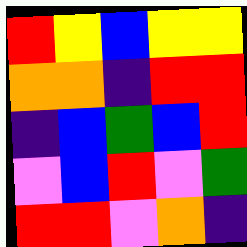[["red", "yellow", "blue", "yellow", "yellow"], ["orange", "orange", "indigo", "red", "red"], ["indigo", "blue", "green", "blue", "red"], ["violet", "blue", "red", "violet", "green"], ["red", "red", "violet", "orange", "indigo"]]